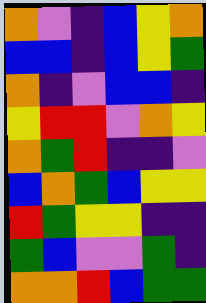[["orange", "violet", "indigo", "blue", "yellow", "orange"], ["blue", "blue", "indigo", "blue", "yellow", "green"], ["orange", "indigo", "violet", "blue", "blue", "indigo"], ["yellow", "red", "red", "violet", "orange", "yellow"], ["orange", "green", "red", "indigo", "indigo", "violet"], ["blue", "orange", "green", "blue", "yellow", "yellow"], ["red", "green", "yellow", "yellow", "indigo", "indigo"], ["green", "blue", "violet", "violet", "green", "indigo"], ["orange", "orange", "red", "blue", "green", "green"]]